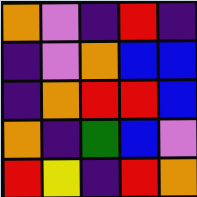[["orange", "violet", "indigo", "red", "indigo"], ["indigo", "violet", "orange", "blue", "blue"], ["indigo", "orange", "red", "red", "blue"], ["orange", "indigo", "green", "blue", "violet"], ["red", "yellow", "indigo", "red", "orange"]]